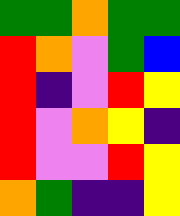[["green", "green", "orange", "green", "green"], ["red", "orange", "violet", "green", "blue"], ["red", "indigo", "violet", "red", "yellow"], ["red", "violet", "orange", "yellow", "indigo"], ["red", "violet", "violet", "red", "yellow"], ["orange", "green", "indigo", "indigo", "yellow"]]